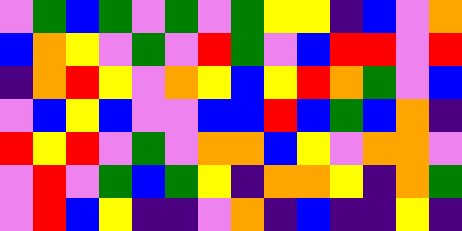[["violet", "green", "blue", "green", "violet", "green", "violet", "green", "yellow", "yellow", "indigo", "blue", "violet", "orange"], ["blue", "orange", "yellow", "violet", "green", "violet", "red", "green", "violet", "blue", "red", "red", "violet", "red"], ["indigo", "orange", "red", "yellow", "violet", "orange", "yellow", "blue", "yellow", "red", "orange", "green", "violet", "blue"], ["violet", "blue", "yellow", "blue", "violet", "violet", "blue", "blue", "red", "blue", "green", "blue", "orange", "indigo"], ["red", "yellow", "red", "violet", "green", "violet", "orange", "orange", "blue", "yellow", "violet", "orange", "orange", "violet"], ["violet", "red", "violet", "green", "blue", "green", "yellow", "indigo", "orange", "orange", "yellow", "indigo", "orange", "green"], ["violet", "red", "blue", "yellow", "indigo", "indigo", "violet", "orange", "indigo", "blue", "indigo", "indigo", "yellow", "indigo"]]